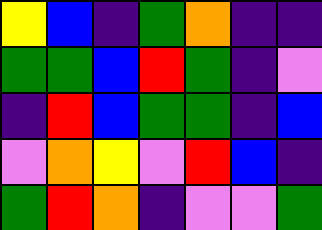[["yellow", "blue", "indigo", "green", "orange", "indigo", "indigo"], ["green", "green", "blue", "red", "green", "indigo", "violet"], ["indigo", "red", "blue", "green", "green", "indigo", "blue"], ["violet", "orange", "yellow", "violet", "red", "blue", "indigo"], ["green", "red", "orange", "indigo", "violet", "violet", "green"]]